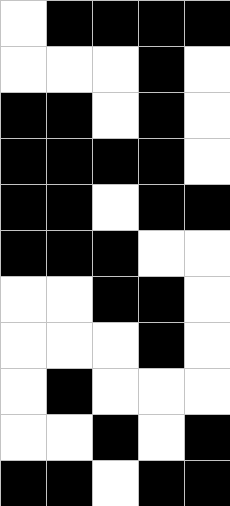[["white", "black", "black", "black", "black"], ["white", "white", "white", "black", "white"], ["black", "black", "white", "black", "white"], ["black", "black", "black", "black", "white"], ["black", "black", "white", "black", "black"], ["black", "black", "black", "white", "white"], ["white", "white", "black", "black", "white"], ["white", "white", "white", "black", "white"], ["white", "black", "white", "white", "white"], ["white", "white", "black", "white", "black"], ["black", "black", "white", "black", "black"]]